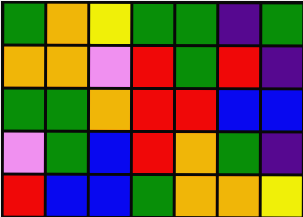[["green", "orange", "yellow", "green", "green", "indigo", "green"], ["orange", "orange", "violet", "red", "green", "red", "indigo"], ["green", "green", "orange", "red", "red", "blue", "blue"], ["violet", "green", "blue", "red", "orange", "green", "indigo"], ["red", "blue", "blue", "green", "orange", "orange", "yellow"]]